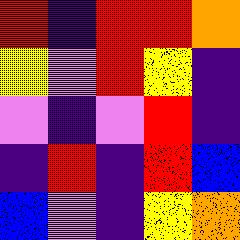[["red", "indigo", "red", "red", "orange"], ["yellow", "violet", "red", "yellow", "indigo"], ["violet", "indigo", "violet", "red", "indigo"], ["indigo", "red", "indigo", "red", "blue"], ["blue", "violet", "indigo", "yellow", "orange"]]